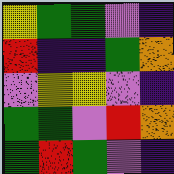[["yellow", "green", "green", "violet", "indigo"], ["red", "indigo", "indigo", "green", "orange"], ["violet", "yellow", "yellow", "violet", "indigo"], ["green", "green", "violet", "red", "orange"], ["green", "red", "green", "violet", "indigo"]]